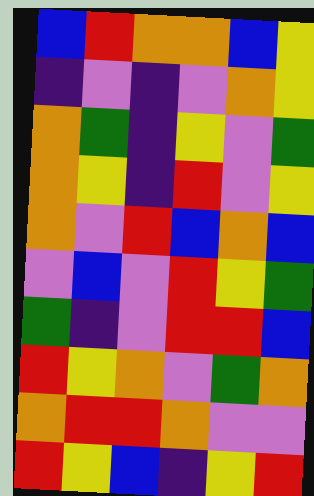[["blue", "red", "orange", "orange", "blue", "yellow"], ["indigo", "violet", "indigo", "violet", "orange", "yellow"], ["orange", "green", "indigo", "yellow", "violet", "green"], ["orange", "yellow", "indigo", "red", "violet", "yellow"], ["orange", "violet", "red", "blue", "orange", "blue"], ["violet", "blue", "violet", "red", "yellow", "green"], ["green", "indigo", "violet", "red", "red", "blue"], ["red", "yellow", "orange", "violet", "green", "orange"], ["orange", "red", "red", "orange", "violet", "violet"], ["red", "yellow", "blue", "indigo", "yellow", "red"]]